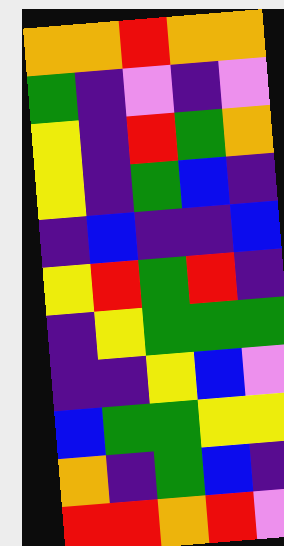[["orange", "orange", "red", "orange", "orange"], ["green", "indigo", "violet", "indigo", "violet"], ["yellow", "indigo", "red", "green", "orange"], ["yellow", "indigo", "green", "blue", "indigo"], ["indigo", "blue", "indigo", "indigo", "blue"], ["yellow", "red", "green", "red", "indigo"], ["indigo", "yellow", "green", "green", "green"], ["indigo", "indigo", "yellow", "blue", "violet"], ["blue", "green", "green", "yellow", "yellow"], ["orange", "indigo", "green", "blue", "indigo"], ["red", "red", "orange", "red", "violet"]]